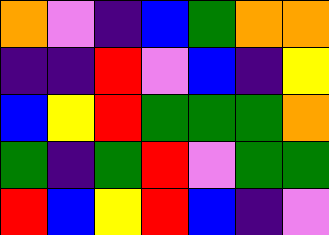[["orange", "violet", "indigo", "blue", "green", "orange", "orange"], ["indigo", "indigo", "red", "violet", "blue", "indigo", "yellow"], ["blue", "yellow", "red", "green", "green", "green", "orange"], ["green", "indigo", "green", "red", "violet", "green", "green"], ["red", "blue", "yellow", "red", "blue", "indigo", "violet"]]